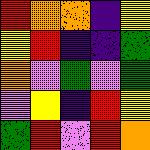[["red", "orange", "orange", "indigo", "yellow"], ["yellow", "red", "indigo", "indigo", "green"], ["orange", "violet", "green", "violet", "green"], ["violet", "yellow", "indigo", "red", "yellow"], ["green", "red", "violet", "red", "orange"]]